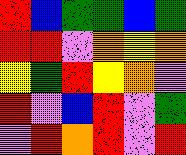[["red", "blue", "green", "green", "blue", "green"], ["red", "red", "violet", "orange", "yellow", "orange"], ["yellow", "green", "red", "yellow", "orange", "violet"], ["red", "violet", "blue", "red", "violet", "green"], ["violet", "red", "orange", "red", "violet", "red"]]